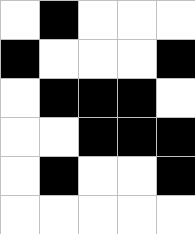[["white", "black", "white", "white", "white"], ["black", "white", "white", "white", "black"], ["white", "black", "black", "black", "white"], ["white", "white", "black", "black", "black"], ["white", "black", "white", "white", "black"], ["white", "white", "white", "white", "white"]]